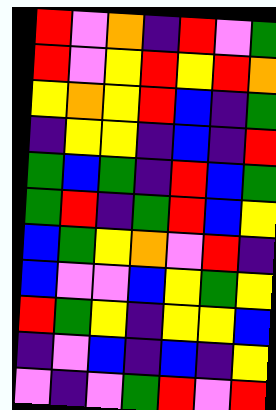[["red", "violet", "orange", "indigo", "red", "violet", "green"], ["red", "violet", "yellow", "red", "yellow", "red", "orange"], ["yellow", "orange", "yellow", "red", "blue", "indigo", "green"], ["indigo", "yellow", "yellow", "indigo", "blue", "indigo", "red"], ["green", "blue", "green", "indigo", "red", "blue", "green"], ["green", "red", "indigo", "green", "red", "blue", "yellow"], ["blue", "green", "yellow", "orange", "violet", "red", "indigo"], ["blue", "violet", "violet", "blue", "yellow", "green", "yellow"], ["red", "green", "yellow", "indigo", "yellow", "yellow", "blue"], ["indigo", "violet", "blue", "indigo", "blue", "indigo", "yellow"], ["violet", "indigo", "violet", "green", "red", "violet", "red"]]